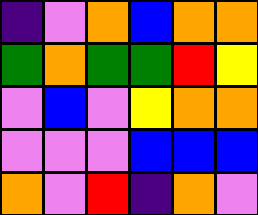[["indigo", "violet", "orange", "blue", "orange", "orange"], ["green", "orange", "green", "green", "red", "yellow"], ["violet", "blue", "violet", "yellow", "orange", "orange"], ["violet", "violet", "violet", "blue", "blue", "blue"], ["orange", "violet", "red", "indigo", "orange", "violet"]]